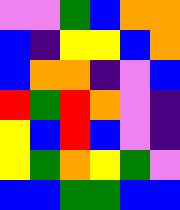[["violet", "violet", "green", "blue", "orange", "orange"], ["blue", "indigo", "yellow", "yellow", "blue", "orange"], ["blue", "orange", "orange", "indigo", "violet", "blue"], ["red", "green", "red", "orange", "violet", "indigo"], ["yellow", "blue", "red", "blue", "violet", "indigo"], ["yellow", "green", "orange", "yellow", "green", "violet"], ["blue", "blue", "green", "green", "blue", "blue"]]